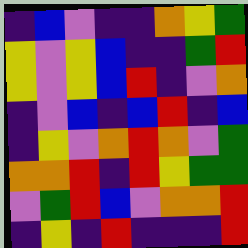[["indigo", "blue", "violet", "indigo", "indigo", "orange", "yellow", "green"], ["yellow", "violet", "yellow", "blue", "indigo", "indigo", "green", "red"], ["yellow", "violet", "yellow", "blue", "red", "indigo", "violet", "orange"], ["indigo", "violet", "blue", "indigo", "blue", "red", "indigo", "blue"], ["indigo", "yellow", "violet", "orange", "red", "orange", "violet", "green"], ["orange", "orange", "red", "indigo", "red", "yellow", "green", "green"], ["violet", "green", "red", "blue", "violet", "orange", "orange", "red"], ["indigo", "yellow", "indigo", "red", "indigo", "indigo", "indigo", "red"]]